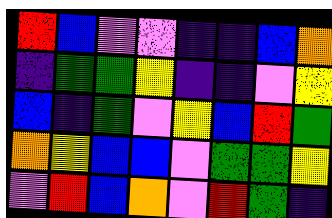[["red", "blue", "violet", "violet", "indigo", "indigo", "blue", "orange"], ["indigo", "green", "green", "yellow", "indigo", "indigo", "violet", "yellow"], ["blue", "indigo", "green", "violet", "yellow", "blue", "red", "green"], ["orange", "yellow", "blue", "blue", "violet", "green", "green", "yellow"], ["violet", "red", "blue", "orange", "violet", "red", "green", "indigo"]]